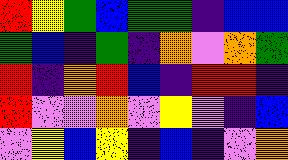[["red", "yellow", "green", "blue", "green", "green", "indigo", "blue", "blue"], ["green", "blue", "indigo", "green", "indigo", "orange", "violet", "orange", "green"], ["red", "indigo", "orange", "red", "blue", "indigo", "red", "red", "indigo"], ["red", "violet", "violet", "orange", "violet", "yellow", "violet", "indigo", "blue"], ["violet", "yellow", "blue", "yellow", "indigo", "blue", "indigo", "violet", "orange"]]